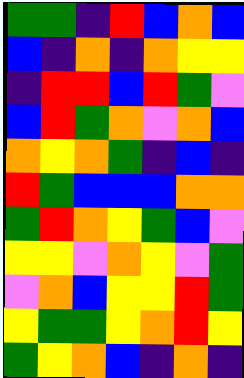[["green", "green", "indigo", "red", "blue", "orange", "blue"], ["blue", "indigo", "orange", "indigo", "orange", "yellow", "yellow"], ["indigo", "red", "red", "blue", "red", "green", "violet"], ["blue", "red", "green", "orange", "violet", "orange", "blue"], ["orange", "yellow", "orange", "green", "indigo", "blue", "indigo"], ["red", "green", "blue", "blue", "blue", "orange", "orange"], ["green", "red", "orange", "yellow", "green", "blue", "violet"], ["yellow", "yellow", "violet", "orange", "yellow", "violet", "green"], ["violet", "orange", "blue", "yellow", "yellow", "red", "green"], ["yellow", "green", "green", "yellow", "orange", "red", "yellow"], ["green", "yellow", "orange", "blue", "indigo", "orange", "indigo"]]